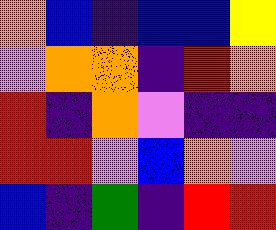[["orange", "blue", "indigo", "blue", "blue", "yellow"], ["violet", "orange", "orange", "indigo", "red", "orange"], ["red", "indigo", "orange", "violet", "indigo", "indigo"], ["red", "red", "violet", "blue", "orange", "violet"], ["blue", "indigo", "green", "indigo", "red", "red"]]